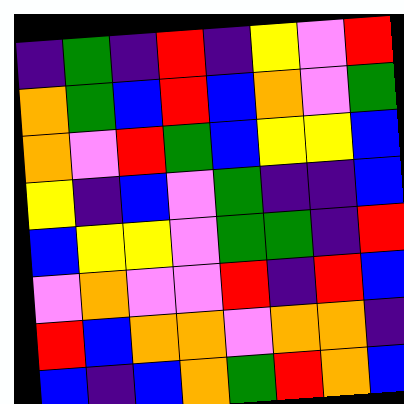[["indigo", "green", "indigo", "red", "indigo", "yellow", "violet", "red"], ["orange", "green", "blue", "red", "blue", "orange", "violet", "green"], ["orange", "violet", "red", "green", "blue", "yellow", "yellow", "blue"], ["yellow", "indigo", "blue", "violet", "green", "indigo", "indigo", "blue"], ["blue", "yellow", "yellow", "violet", "green", "green", "indigo", "red"], ["violet", "orange", "violet", "violet", "red", "indigo", "red", "blue"], ["red", "blue", "orange", "orange", "violet", "orange", "orange", "indigo"], ["blue", "indigo", "blue", "orange", "green", "red", "orange", "blue"]]